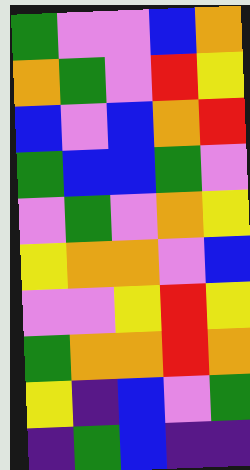[["green", "violet", "violet", "blue", "orange"], ["orange", "green", "violet", "red", "yellow"], ["blue", "violet", "blue", "orange", "red"], ["green", "blue", "blue", "green", "violet"], ["violet", "green", "violet", "orange", "yellow"], ["yellow", "orange", "orange", "violet", "blue"], ["violet", "violet", "yellow", "red", "yellow"], ["green", "orange", "orange", "red", "orange"], ["yellow", "indigo", "blue", "violet", "green"], ["indigo", "green", "blue", "indigo", "indigo"]]